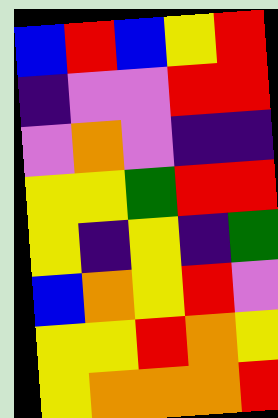[["blue", "red", "blue", "yellow", "red"], ["indigo", "violet", "violet", "red", "red"], ["violet", "orange", "violet", "indigo", "indigo"], ["yellow", "yellow", "green", "red", "red"], ["yellow", "indigo", "yellow", "indigo", "green"], ["blue", "orange", "yellow", "red", "violet"], ["yellow", "yellow", "red", "orange", "yellow"], ["yellow", "orange", "orange", "orange", "red"]]